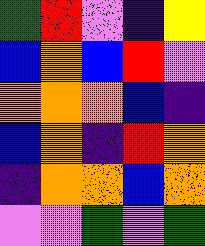[["green", "red", "violet", "indigo", "yellow"], ["blue", "orange", "blue", "red", "violet"], ["orange", "orange", "orange", "blue", "indigo"], ["blue", "orange", "indigo", "red", "orange"], ["indigo", "orange", "orange", "blue", "orange"], ["violet", "violet", "green", "violet", "green"]]